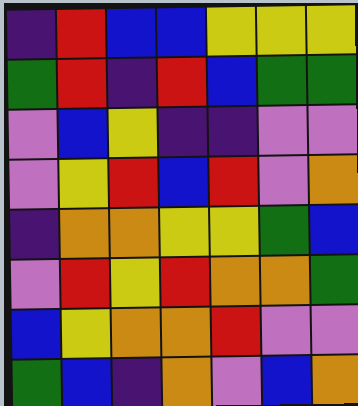[["indigo", "red", "blue", "blue", "yellow", "yellow", "yellow"], ["green", "red", "indigo", "red", "blue", "green", "green"], ["violet", "blue", "yellow", "indigo", "indigo", "violet", "violet"], ["violet", "yellow", "red", "blue", "red", "violet", "orange"], ["indigo", "orange", "orange", "yellow", "yellow", "green", "blue"], ["violet", "red", "yellow", "red", "orange", "orange", "green"], ["blue", "yellow", "orange", "orange", "red", "violet", "violet"], ["green", "blue", "indigo", "orange", "violet", "blue", "orange"]]